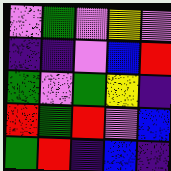[["violet", "green", "violet", "yellow", "violet"], ["indigo", "indigo", "violet", "blue", "red"], ["green", "violet", "green", "yellow", "indigo"], ["red", "green", "red", "violet", "blue"], ["green", "red", "indigo", "blue", "indigo"]]